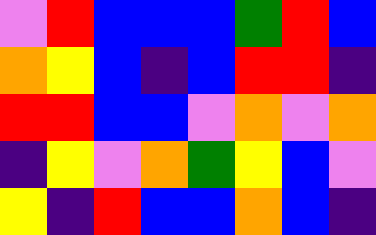[["violet", "red", "blue", "blue", "blue", "green", "red", "blue"], ["orange", "yellow", "blue", "indigo", "blue", "red", "red", "indigo"], ["red", "red", "blue", "blue", "violet", "orange", "violet", "orange"], ["indigo", "yellow", "violet", "orange", "green", "yellow", "blue", "violet"], ["yellow", "indigo", "red", "blue", "blue", "orange", "blue", "indigo"]]